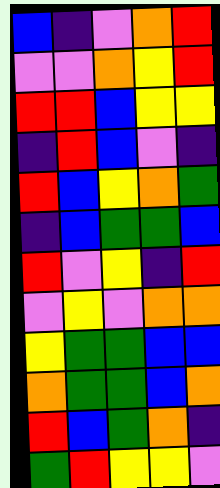[["blue", "indigo", "violet", "orange", "red"], ["violet", "violet", "orange", "yellow", "red"], ["red", "red", "blue", "yellow", "yellow"], ["indigo", "red", "blue", "violet", "indigo"], ["red", "blue", "yellow", "orange", "green"], ["indigo", "blue", "green", "green", "blue"], ["red", "violet", "yellow", "indigo", "red"], ["violet", "yellow", "violet", "orange", "orange"], ["yellow", "green", "green", "blue", "blue"], ["orange", "green", "green", "blue", "orange"], ["red", "blue", "green", "orange", "indigo"], ["green", "red", "yellow", "yellow", "violet"]]